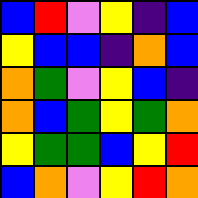[["blue", "red", "violet", "yellow", "indigo", "blue"], ["yellow", "blue", "blue", "indigo", "orange", "blue"], ["orange", "green", "violet", "yellow", "blue", "indigo"], ["orange", "blue", "green", "yellow", "green", "orange"], ["yellow", "green", "green", "blue", "yellow", "red"], ["blue", "orange", "violet", "yellow", "red", "orange"]]